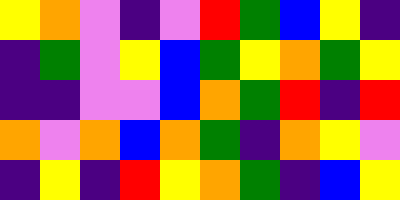[["yellow", "orange", "violet", "indigo", "violet", "red", "green", "blue", "yellow", "indigo"], ["indigo", "green", "violet", "yellow", "blue", "green", "yellow", "orange", "green", "yellow"], ["indigo", "indigo", "violet", "violet", "blue", "orange", "green", "red", "indigo", "red"], ["orange", "violet", "orange", "blue", "orange", "green", "indigo", "orange", "yellow", "violet"], ["indigo", "yellow", "indigo", "red", "yellow", "orange", "green", "indigo", "blue", "yellow"]]